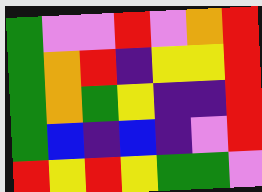[["green", "violet", "violet", "red", "violet", "orange", "red"], ["green", "orange", "red", "indigo", "yellow", "yellow", "red"], ["green", "orange", "green", "yellow", "indigo", "indigo", "red"], ["green", "blue", "indigo", "blue", "indigo", "violet", "red"], ["red", "yellow", "red", "yellow", "green", "green", "violet"]]